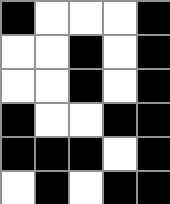[["black", "white", "white", "white", "black"], ["white", "white", "black", "white", "black"], ["white", "white", "black", "white", "black"], ["black", "white", "white", "black", "black"], ["black", "black", "black", "white", "black"], ["white", "black", "white", "black", "black"]]